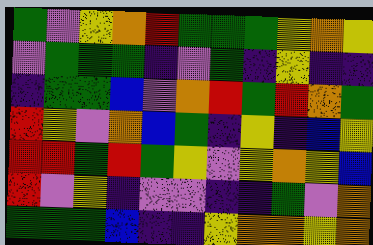[["green", "violet", "yellow", "orange", "red", "green", "green", "green", "yellow", "orange", "yellow"], ["violet", "green", "green", "green", "indigo", "violet", "green", "indigo", "yellow", "indigo", "indigo"], ["indigo", "green", "green", "blue", "violet", "orange", "red", "green", "red", "orange", "green"], ["red", "yellow", "violet", "orange", "blue", "green", "indigo", "yellow", "indigo", "blue", "yellow"], ["red", "red", "green", "red", "green", "yellow", "violet", "yellow", "orange", "yellow", "blue"], ["red", "violet", "yellow", "indigo", "violet", "violet", "indigo", "indigo", "green", "violet", "orange"], ["green", "green", "green", "blue", "indigo", "indigo", "yellow", "orange", "orange", "yellow", "orange"]]